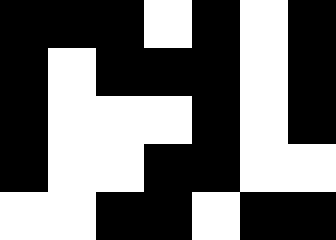[["black", "black", "black", "white", "black", "white", "black"], ["black", "white", "black", "black", "black", "white", "black"], ["black", "white", "white", "white", "black", "white", "black"], ["black", "white", "white", "black", "black", "white", "white"], ["white", "white", "black", "black", "white", "black", "black"]]